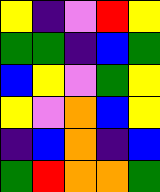[["yellow", "indigo", "violet", "red", "yellow"], ["green", "green", "indigo", "blue", "green"], ["blue", "yellow", "violet", "green", "yellow"], ["yellow", "violet", "orange", "blue", "yellow"], ["indigo", "blue", "orange", "indigo", "blue"], ["green", "red", "orange", "orange", "green"]]